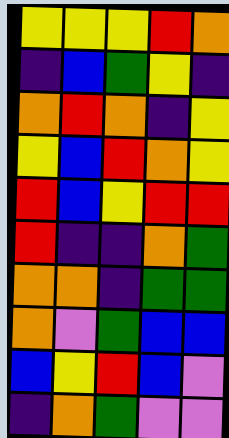[["yellow", "yellow", "yellow", "red", "orange"], ["indigo", "blue", "green", "yellow", "indigo"], ["orange", "red", "orange", "indigo", "yellow"], ["yellow", "blue", "red", "orange", "yellow"], ["red", "blue", "yellow", "red", "red"], ["red", "indigo", "indigo", "orange", "green"], ["orange", "orange", "indigo", "green", "green"], ["orange", "violet", "green", "blue", "blue"], ["blue", "yellow", "red", "blue", "violet"], ["indigo", "orange", "green", "violet", "violet"]]